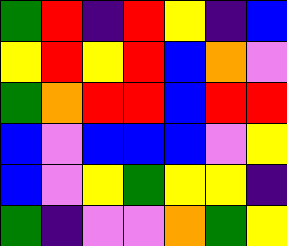[["green", "red", "indigo", "red", "yellow", "indigo", "blue"], ["yellow", "red", "yellow", "red", "blue", "orange", "violet"], ["green", "orange", "red", "red", "blue", "red", "red"], ["blue", "violet", "blue", "blue", "blue", "violet", "yellow"], ["blue", "violet", "yellow", "green", "yellow", "yellow", "indigo"], ["green", "indigo", "violet", "violet", "orange", "green", "yellow"]]